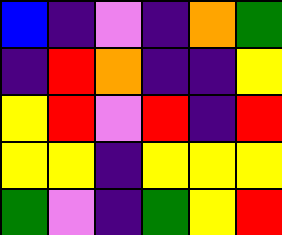[["blue", "indigo", "violet", "indigo", "orange", "green"], ["indigo", "red", "orange", "indigo", "indigo", "yellow"], ["yellow", "red", "violet", "red", "indigo", "red"], ["yellow", "yellow", "indigo", "yellow", "yellow", "yellow"], ["green", "violet", "indigo", "green", "yellow", "red"]]